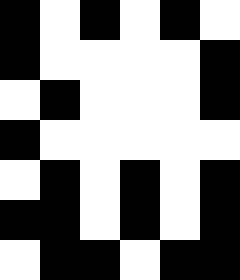[["black", "white", "black", "white", "black", "white"], ["black", "white", "white", "white", "white", "black"], ["white", "black", "white", "white", "white", "black"], ["black", "white", "white", "white", "white", "white"], ["white", "black", "white", "black", "white", "black"], ["black", "black", "white", "black", "white", "black"], ["white", "black", "black", "white", "black", "black"]]